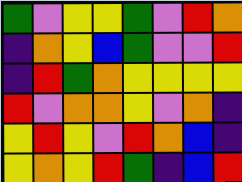[["green", "violet", "yellow", "yellow", "green", "violet", "red", "orange"], ["indigo", "orange", "yellow", "blue", "green", "violet", "violet", "red"], ["indigo", "red", "green", "orange", "yellow", "yellow", "yellow", "yellow"], ["red", "violet", "orange", "orange", "yellow", "violet", "orange", "indigo"], ["yellow", "red", "yellow", "violet", "red", "orange", "blue", "indigo"], ["yellow", "orange", "yellow", "red", "green", "indigo", "blue", "red"]]